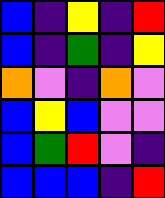[["blue", "indigo", "yellow", "indigo", "red"], ["blue", "indigo", "green", "indigo", "yellow"], ["orange", "violet", "indigo", "orange", "violet"], ["blue", "yellow", "blue", "violet", "violet"], ["blue", "green", "red", "violet", "indigo"], ["blue", "blue", "blue", "indigo", "red"]]